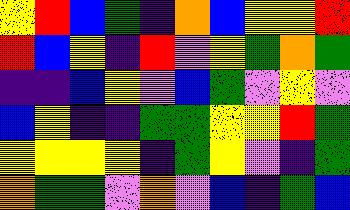[["yellow", "red", "blue", "green", "indigo", "orange", "blue", "yellow", "yellow", "red"], ["red", "blue", "yellow", "indigo", "red", "violet", "yellow", "green", "orange", "green"], ["indigo", "indigo", "blue", "yellow", "violet", "blue", "green", "violet", "yellow", "violet"], ["blue", "yellow", "indigo", "indigo", "green", "green", "yellow", "yellow", "red", "green"], ["yellow", "yellow", "yellow", "yellow", "indigo", "green", "yellow", "violet", "indigo", "green"], ["orange", "green", "green", "violet", "orange", "violet", "blue", "indigo", "green", "blue"]]